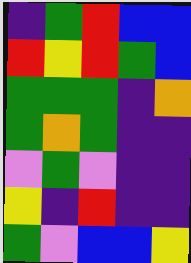[["indigo", "green", "red", "blue", "blue"], ["red", "yellow", "red", "green", "blue"], ["green", "green", "green", "indigo", "orange"], ["green", "orange", "green", "indigo", "indigo"], ["violet", "green", "violet", "indigo", "indigo"], ["yellow", "indigo", "red", "indigo", "indigo"], ["green", "violet", "blue", "blue", "yellow"]]